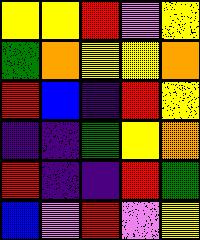[["yellow", "yellow", "red", "violet", "yellow"], ["green", "orange", "yellow", "yellow", "orange"], ["red", "blue", "indigo", "red", "yellow"], ["indigo", "indigo", "green", "yellow", "orange"], ["red", "indigo", "indigo", "red", "green"], ["blue", "violet", "red", "violet", "yellow"]]